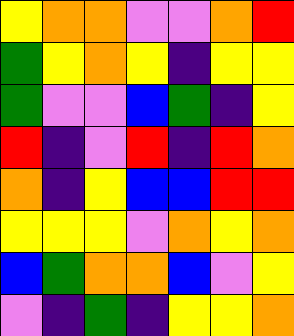[["yellow", "orange", "orange", "violet", "violet", "orange", "red"], ["green", "yellow", "orange", "yellow", "indigo", "yellow", "yellow"], ["green", "violet", "violet", "blue", "green", "indigo", "yellow"], ["red", "indigo", "violet", "red", "indigo", "red", "orange"], ["orange", "indigo", "yellow", "blue", "blue", "red", "red"], ["yellow", "yellow", "yellow", "violet", "orange", "yellow", "orange"], ["blue", "green", "orange", "orange", "blue", "violet", "yellow"], ["violet", "indigo", "green", "indigo", "yellow", "yellow", "orange"]]